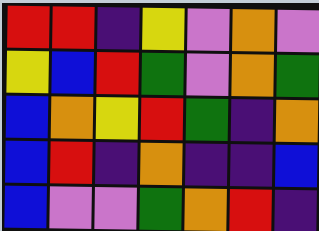[["red", "red", "indigo", "yellow", "violet", "orange", "violet"], ["yellow", "blue", "red", "green", "violet", "orange", "green"], ["blue", "orange", "yellow", "red", "green", "indigo", "orange"], ["blue", "red", "indigo", "orange", "indigo", "indigo", "blue"], ["blue", "violet", "violet", "green", "orange", "red", "indigo"]]